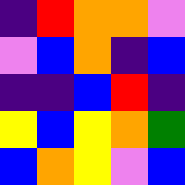[["indigo", "red", "orange", "orange", "violet"], ["violet", "blue", "orange", "indigo", "blue"], ["indigo", "indigo", "blue", "red", "indigo"], ["yellow", "blue", "yellow", "orange", "green"], ["blue", "orange", "yellow", "violet", "blue"]]